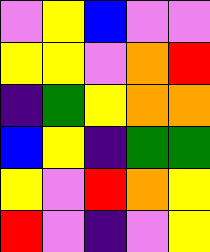[["violet", "yellow", "blue", "violet", "violet"], ["yellow", "yellow", "violet", "orange", "red"], ["indigo", "green", "yellow", "orange", "orange"], ["blue", "yellow", "indigo", "green", "green"], ["yellow", "violet", "red", "orange", "yellow"], ["red", "violet", "indigo", "violet", "yellow"]]